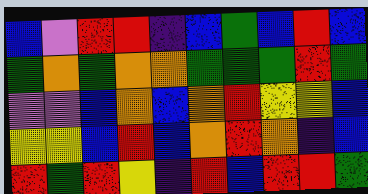[["blue", "violet", "red", "red", "indigo", "blue", "green", "blue", "red", "blue"], ["green", "orange", "green", "orange", "orange", "green", "green", "green", "red", "green"], ["violet", "violet", "blue", "orange", "blue", "orange", "red", "yellow", "yellow", "blue"], ["yellow", "yellow", "blue", "red", "blue", "orange", "red", "orange", "indigo", "blue"], ["red", "green", "red", "yellow", "indigo", "red", "blue", "red", "red", "green"]]